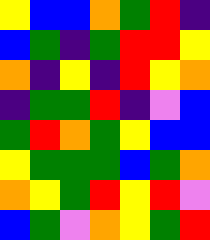[["yellow", "blue", "blue", "orange", "green", "red", "indigo"], ["blue", "green", "indigo", "green", "red", "red", "yellow"], ["orange", "indigo", "yellow", "indigo", "red", "yellow", "orange"], ["indigo", "green", "green", "red", "indigo", "violet", "blue"], ["green", "red", "orange", "green", "yellow", "blue", "blue"], ["yellow", "green", "green", "green", "blue", "green", "orange"], ["orange", "yellow", "green", "red", "yellow", "red", "violet"], ["blue", "green", "violet", "orange", "yellow", "green", "red"]]